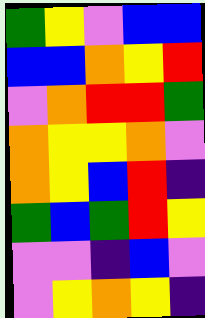[["green", "yellow", "violet", "blue", "blue"], ["blue", "blue", "orange", "yellow", "red"], ["violet", "orange", "red", "red", "green"], ["orange", "yellow", "yellow", "orange", "violet"], ["orange", "yellow", "blue", "red", "indigo"], ["green", "blue", "green", "red", "yellow"], ["violet", "violet", "indigo", "blue", "violet"], ["violet", "yellow", "orange", "yellow", "indigo"]]